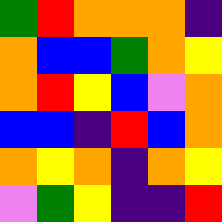[["green", "red", "orange", "orange", "orange", "indigo"], ["orange", "blue", "blue", "green", "orange", "yellow"], ["orange", "red", "yellow", "blue", "violet", "orange"], ["blue", "blue", "indigo", "red", "blue", "orange"], ["orange", "yellow", "orange", "indigo", "orange", "yellow"], ["violet", "green", "yellow", "indigo", "indigo", "red"]]